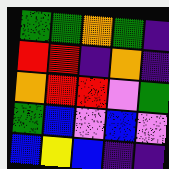[["green", "green", "orange", "green", "indigo"], ["red", "red", "indigo", "orange", "indigo"], ["orange", "red", "red", "violet", "green"], ["green", "blue", "violet", "blue", "violet"], ["blue", "yellow", "blue", "indigo", "indigo"]]